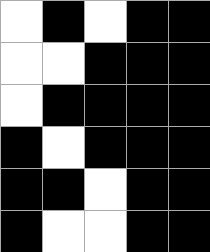[["white", "black", "white", "black", "black"], ["white", "white", "black", "black", "black"], ["white", "black", "black", "black", "black"], ["black", "white", "black", "black", "black"], ["black", "black", "white", "black", "black"], ["black", "white", "white", "black", "black"]]